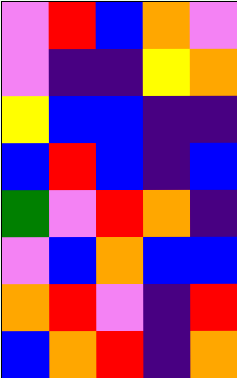[["violet", "red", "blue", "orange", "violet"], ["violet", "indigo", "indigo", "yellow", "orange"], ["yellow", "blue", "blue", "indigo", "indigo"], ["blue", "red", "blue", "indigo", "blue"], ["green", "violet", "red", "orange", "indigo"], ["violet", "blue", "orange", "blue", "blue"], ["orange", "red", "violet", "indigo", "red"], ["blue", "orange", "red", "indigo", "orange"]]